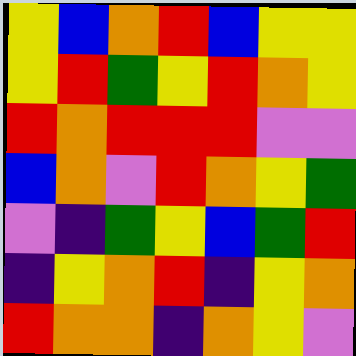[["yellow", "blue", "orange", "red", "blue", "yellow", "yellow"], ["yellow", "red", "green", "yellow", "red", "orange", "yellow"], ["red", "orange", "red", "red", "red", "violet", "violet"], ["blue", "orange", "violet", "red", "orange", "yellow", "green"], ["violet", "indigo", "green", "yellow", "blue", "green", "red"], ["indigo", "yellow", "orange", "red", "indigo", "yellow", "orange"], ["red", "orange", "orange", "indigo", "orange", "yellow", "violet"]]